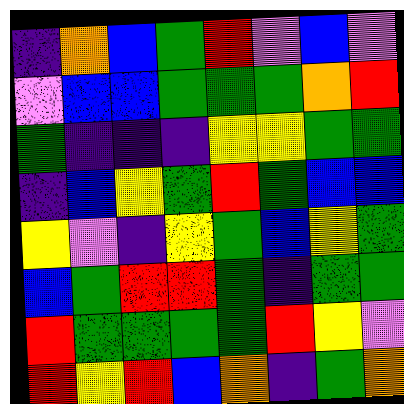[["indigo", "orange", "blue", "green", "red", "violet", "blue", "violet"], ["violet", "blue", "blue", "green", "green", "green", "orange", "red"], ["green", "indigo", "indigo", "indigo", "yellow", "yellow", "green", "green"], ["indigo", "blue", "yellow", "green", "red", "green", "blue", "blue"], ["yellow", "violet", "indigo", "yellow", "green", "blue", "yellow", "green"], ["blue", "green", "red", "red", "green", "indigo", "green", "green"], ["red", "green", "green", "green", "green", "red", "yellow", "violet"], ["red", "yellow", "red", "blue", "orange", "indigo", "green", "orange"]]